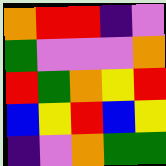[["orange", "red", "red", "indigo", "violet"], ["green", "violet", "violet", "violet", "orange"], ["red", "green", "orange", "yellow", "red"], ["blue", "yellow", "red", "blue", "yellow"], ["indigo", "violet", "orange", "green", "green"]]